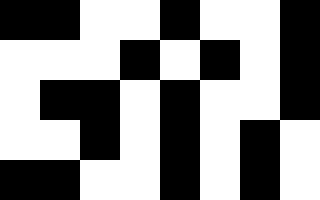[["black", "black", "white", "white", "black", "white", "white", "black"], ["white", "white", "white", "black", "white", "black", "white", "black"], ["white", "black", "black", "white", "black", "white", "white", "black"], ["white", "white", "black", "white", "black", "white", "black", "white"], ["black", "black", "white", "white", "black", "white", "black", "white"]]